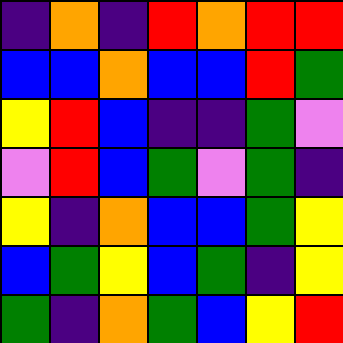[["indigo", "orange", "indigo", "red", "orange", "red", "red"], ["blue", "blue", "orange", "blue", "blue", "red", "green"], ["yellow", "red", "blue", "indigo", "indigo", "green", "violet"], ["violet", "red", "blue", "green", "violet", "green", "indigo"], ["yellow", "indigo", "orange", "blue", "blue", "green", "yellow"], ["blue", "green", "yellow", "blue", "green", "indigo", "yellow"], ["green", "indigo", "orange", "green", "blue", "yellow", "red"]]